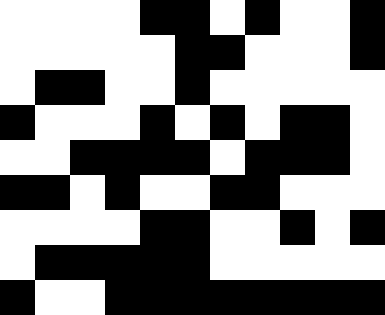[["white", "white", "white", "white", "black", "black", "white", "black", "white", "white", "black"], ["white", "white", "white", "white", "white", "black", "black", "white", "white", "white", "black"], ["white", "black", "black", "white", "white", "black", "white", "white", "white", "white", "white"], ["black", "white", "white", "white", "black", "white", "black", "white", "black", "black", "white"], ["white", "white", "black", "black", "black", "black", "white", "black", "black", "black", "white"], ["black", "black", "white", "black", "white", "white", "black", "black", "white", "white", "white"], ["white", "white", "white", "white", "black", "black", "white", "white", "black", "white", "black"], ["white", "black", "black", "black", "black", "black", "white", "white", "white", "white", "white"], ["black", "white", "white", "black", "black", "black", "black", "black", "black", "black", "black"]]